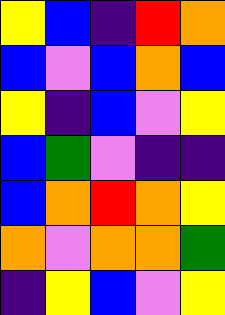[["yellow", "blue", "indigo", "red", "orange"], ["blue", "violet", "blue", "orange", "blue"], ["yellow", "indigo", "blue", "violet", "yellow"], ["blue", "green", "violet", "indigo", "indigo"], ["blue", "orange", "red", "orange", "yellow"], ["orange", "violet", "orange", "orange", "green"], ["indigo", "yellow", "blue", "violet", "yellow"]]